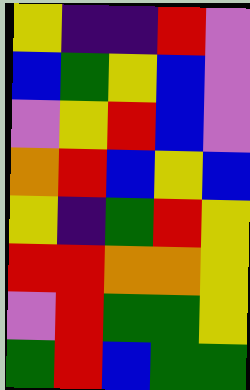[["yellow", "indigo", "indigo", "red", "violet"], ["blue", "green", "yellow", "blue", "violet"], ["violet", "yellow", "red", "blue", "violet"], ["orange", "red", "blue", "yellow", "blue"], ["yellow", "indigo", "green", "red", "yellow"], ["red", "red", "orange", "orange", "yellow"], ["violet", "red", "green", "green", "yellow"], ["green", "red", "blue", "green", "green"]]